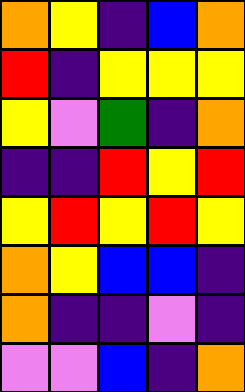[["orange", "yellow", "indigo", "blue", "orange"], ["red", "indigo", "yellow", "yellow", "yellow"], ["yellow", "violet", "green", "indigo", "orange"], ["indigo", "indigo", "red", "yellow", "red"], ["yellow", "red", "yellow", "red", "yellow"], ["orange", "yellow", "blue", "blue", "indigo"], ["orange", "indigo", "indigo", "violet", "indigo"], ["violet", "violet", "blue", "indigo", "orange"]]